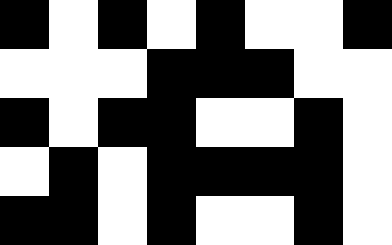[["black", "white", "black", "white", "black", "white", "white", "black"], ["white", "white", "white", "black", "black", "black", "white", "white"], ["black", "white", "black", "black", "white", "white", "black", "white"], ["white", "black", "white", "black", "black", "black", "black", "white"], ["black", "black", "white", "black", "white", "white", "black", "white"]]